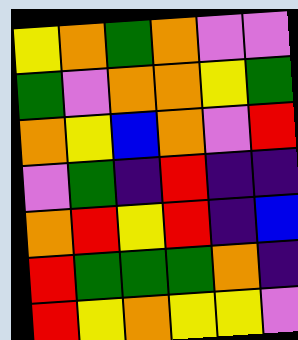[["yellow", "orange", "green", "orange", "violet", "violet"], ["green", "violet", "orange", "orange", "yellow", "green"], ["orange", "yellow", "blue", "orange", "violet", "red"], ["violet", "green", "indigo", "red", "indigo", "indigo"], ["orange", "red", "yellow", "red", "indigo", "blue"], ["red", "green", "green", "green", "orange", "indigo"], ["red", "yellow", "orange", "yellow", "yellow", "violet"]]